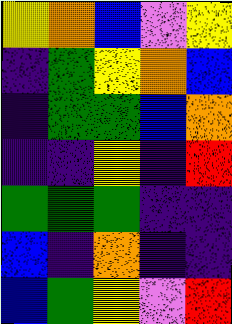[["yellow", "orange", "blue", "violet", "yellow"], ["indigo", "green", "yellow", "orange", "blue"], ["indigo", "green", "green", "blue", "orange"], ["indigo", "indigo", "yellow", "indigo", "red"], ["green", "green", "green", "indigo", "indigo"], ["blue", "indigo", "orange", "indigo", "indigo"], ["blue", "green", "yellow", "violet", "red"]]